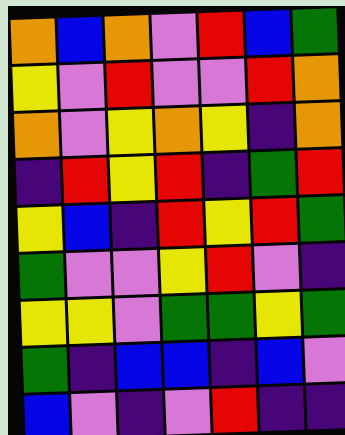[["orange", "blue", "orange", "violet", "red", "blue", "green"], ["yellow", "violet", "red", "violet", "violet", "red", "orange"], ["orange", "violet", "yellow", "orange", "yellow", "indigo", "orange"], ["indigo", "red", "yellow", "red", "indigo", "green", "red"], ["yellow", "blue", "indigo", "red", "yellow", "red", "green"], ["green", "violet", "violet", "yellow", "red", "violet", "indigo"], ["yellow", "yellow", "violet", "green", "green", "yellow", "green"], ["green", "indigo", "blue", "blue", "indigo", "blue", "violet"], ["blue", "violet", "indigo", "violet", "red", "indigo", "indigo"]]